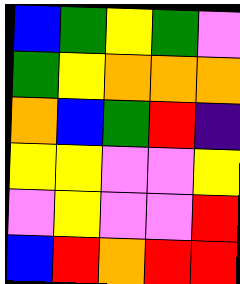[["blue", "green", "yellow", "green", "violet"], ["green", "yellow", "orange", "orange", "orange"], ["orange", "blue", "green", "red", "indigo"], ["yellow", "yellow", "violet", "violet", "yellow"], ["violet", "yellow", "violet", "violet", "red"], ["blue", "red", "orange", "red", "red"]]